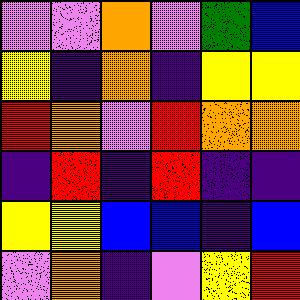[["violet", "violet", "orange", "violet", "green", "blue"], ["yellow", "indigo", "orange", "indigo", "yellow", "yellow"], ["red", "orange", "violet", "red", "orange", "orange"], ["indigo", "red", "indigo", "red", "indigo", "indigo"], ["yellow", "yellow", "blue", "blue", "indigo", "blue"], ["violet", "orange", "indigo", "violet", "yellow", "red"]]